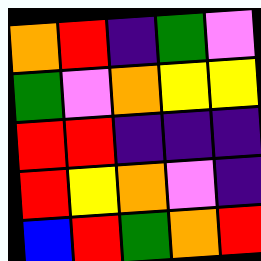[["orange", "red", "indigo", "green", "violet"], ["green", "violet", "orange", "yellow", "yellow"], ["red", "red", "indigo", "indigo", "indigo"], ["red", "yellow", "orange", "violet", "indigo"], ["blue", "red", "green", "orange", "red"]]